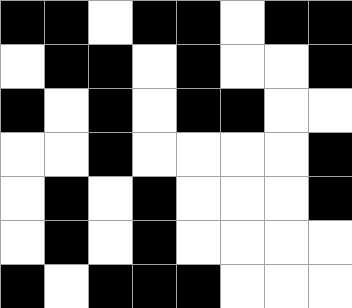[["black", "black", "white", "black", "black", "white", "black", "black"], ["white", "black", "black", "white", "black", "white", "white", "black"], ["black", "white", "black", "white", "black", "black", "white", "white"], ["white", "white", "black", "white", "white", "white", "white", "black"], ["white", "black", "white", "black", "white", "white", "white", "black"], ["white", "black", "white", "black", "white", "white", "white", "white"], ["black", "white", "black", "black", "black", "white", "white", "white"]]